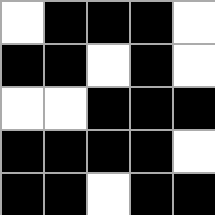[["white", "black", "black", "black", "white"], ["black", "black", "white", "black", "white"], ["white", "white", "black", "black", "black"], ["black", "black", "black", "black", "white"], ["black", "black", "white", "black", "black"]]